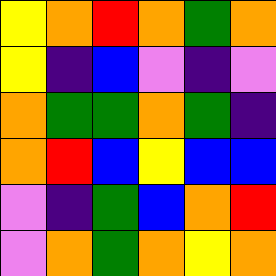[["yellow", "orange", "red", "orange", "green", "orange"], ["yellow", "indigo", "blue", "violet", "indigo", "violet"], ["orange", "green", "green", "orange", "green", "indigo"], ["orange", "red", "blue", "yellow", "blue", "blue"], ["violet", "indigo", "green", "blue", "orange", "red"], ["violet", "orange", "green", "orange", "yellow", "orange"]]